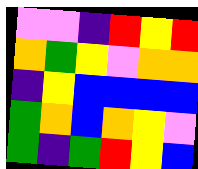[["violet", "violet", "indigo", "red", "yellow", "red"], ["orange", "green", "yellow", "violet", "orange", "orange"], ["indigo", "yellow", "blue", "blue", "blue", "blue"], ["green", "orange", "blue", "orange", "yellow", "violet"], ["green", "indigo", "green", "red", "yellow", "blue"]]